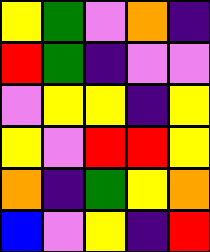[["yellow", "green", "violet", "orange", "indigo"], ["red", "green", "indigo", "violet", "violet"], ["violet", "yellow", "yellow", "indigo", "yellow"], ["yellow", "violet", "red", "red", "yellow"], ["orange", "indigo", "green", "yellow", "orange"], ["blue", "violet", "yellow", "indigo", "red"]]